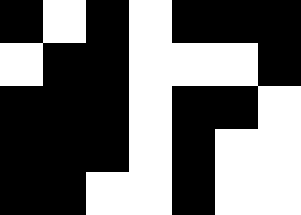[["black", "white", "black", "white", "black", "black", "black"], ["white", "black", "black", "white", "white", "white", "black"], ["black", "black", "black", "white", "black", "black", "white"], ["black", "black", "black", "white", "black", "white", "white"], ["black", "black", "white", "white", "black", "white", "white"]]